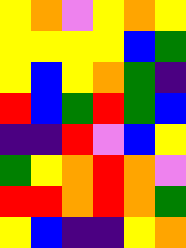[["yellow", "orange", "violet", "yellow", "orange", "yellow"], ["yellow", "yellow", "yellow", "yellow", "blue", "green"], ["yellow", "blue", "yellow", "orange", "green", "indigo"], ["red", "blue", "green", "red", "green", "blue"], ["indigo", "indigo", "red", "violet", "blue", "yellow"], ["green", "yellow", "orange", "red", "orange", "violet"], ["red", "red", "orange", "red", "orange", "green"], ["yellow", "blue", "indigo", "indigo", "yellow", "orange"]]